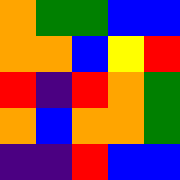[["orange", "green", "green", "blue", "blue"], ["orange", "orange", "blue", "yellow", "red"], ["red", "indigo", "red", "orange", "green"], ["orange", "blue", "orange", "orange", "green"], ["indigo", "indigo", "red", "blue", "blue"]]